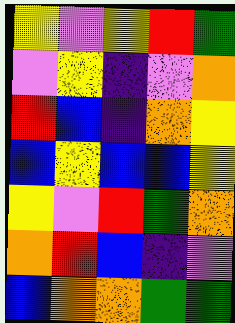[["yellow", "violet", "yellow", "red", "green"], ["violet", "yellow", "indigo", "violet", "orange"], ["red", "blue", "indigo", "orange", "yellow"], ["blue", "yellow", "blue", "blue", "yellow"], ["yellow", "violet", "red", "green", "orange"], ["orange", "red", "blue", "indigo", "violet"], ["blue", "orange", "orange", "green", "green"]]